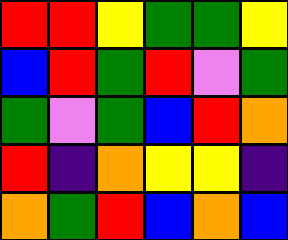[["red", "red", "yellow", "green", "green", "yellow"], ["blue", "red", "green", "red", "violet", "green"], ["green", "violet", "green", "blue", "red", "orange"], ["red", "indigo", "orange", "yellow", "yellow", "indigo"], ["orange", "green", "red", "blue", "orange", "blue"]]